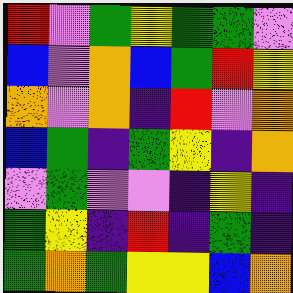[["red", "violet", "green", "yellow", "green", "green", "violet"], ["blue", "violet", "orange", "blue", "green", "red", "yellow"], ["orange", "violet", "orange", "indigo", "red", "violet", "orange"], ["blue", "green", "indigo", "green", "yellow", "indigo", "orange"], ["violet", "green", "violet", "violet", "indigo", "yellow", "indigo"], ["green", "yellow", "indigo", "red", "indigo", "green", "indigo"], ["green", "orange", "green", "yellow", "yellow", "blue", "orange"]]